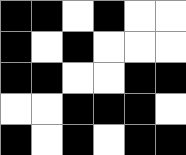[["black", "black", "white", "black", "white", "white"], ["black", "white", "black", "white", "white", "white"], ["black", "black", "white", "white", "black", "black"], ["white", "white", "black", "black", "black", "white"], ["black", "white", "black", "white", "black", "black"]]